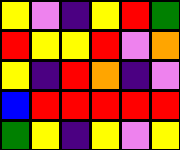[["yellow", "violet", "indigo", "yellow", "red", "green"], ["red", "yellow", "yellow", "red", "violet", "orange"], ["yellow", "indigo", "red", "orange", "indigo", "violet"], ["blue", "red", "red", "red", "red", "red"], ["green", "yellow", "indigo", "yellow", "violet", "yellow"]]